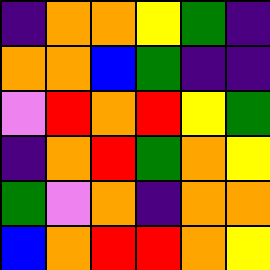[["indigo", "orange", "orange", "yellow", "green", "indigo"], ["orange", "orange", "blue", "green", "indigo", "indigo"], ["violet", "red", "orange", "red", "yellow", "green"], ["indigo", "orange", "red", "green", "orange", "yellow"], ["green", "violet", "orange", "indigo", "orange", "orange"], ["blue", "orange", "red", "red", "orange", "yellow"]]